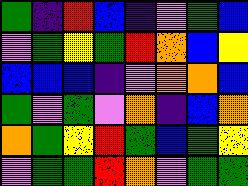[["green", "indigo", "red", "blue", "indigo", "violet", "green", "blue"], ["violet", "green", "yellow", "green", "red", "orange", "blue", "yellow"], ["blue", "blue", "blue", "indigo", "violet", "orange", "orange", "blue"], ["green", "violet", "green", "violet", "orange", "indigo", "blue", "orange"], ["orange", "green", "yellow", "red", "green", "blue", "green", "yellow"], ["violet", "green", "green", "red", "orange", "violet", "green", "green"]]